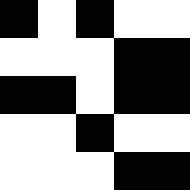[["black", "white", "black", "white", "white"], ["white", "white", "white", "black", "black"], ["black", "black", "white", "black", "black"], ["white", "white", "black", "white", "white"], ["white", "white", "white", "black", "black"]]